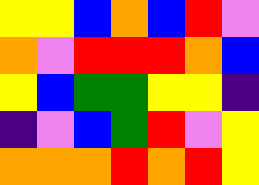[["yellow", "yellow", "blue", "orange", "blue", "red", "violet"], ["orange", "violet", "red", "red", "red", "orange", "blue"], ["yellow", "blue", "green", "green", "yellow", "yellow", "indigo"], ["indigo", "violet", "blue", "green", "red", "violet", "yellow"], ["orange", "orange", "orange", "red", "orange", "red", "yellow"]]